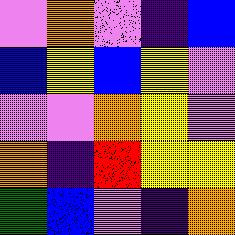[["violet", "orange", "violet", "indigo", "blue"], ["blue", "yellow", "blue", "yellow", "violet"], ["violet", "violet", "orange", "yellow", "violet"], ["orange", "indigo", "red", "yellow", "yellow"], ["green", "blue", "violet", "indigo", "orange"]]